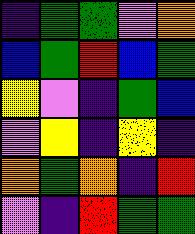[["indigo", "green", "green", "violet", "orange"], ["blue", "green", "red", "blue", "green"], ["yellow", "violet", "indigo", "green", "blue"], ["violet", "yellow", "indigo", "yellow", "indigo"], ["orange", "green", "orange", "indigo", "red"], ["violet", "indigo", "red", "green", "green"]]